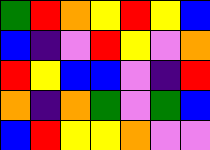[["green", "red", "orange", "yellow", "red", "yellow", "blue"], ["blue", "indigo", "violet", "red", "yellow", "violet", "orange"], ["red", "yellow", "blue", "blue", "violet", "indigo", "red"], ["orange", "indigo", "orange", "green", "violet", "green", "blue"], ["blue", "red", "yellow", "yellow", "orange", "violet", "violet"]]